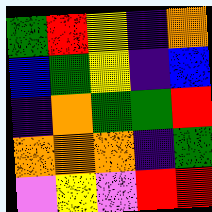[["green", "red", "yellow", "indigo", "orange"], ["blue", "green", "yellow", "indigo", "blue"], ["indigo", "orange", "green", "green", "red"], ["orange", "orange", "orange", "indigo", "green"], ["violet", "yellow", "violet", "red", "red"]]